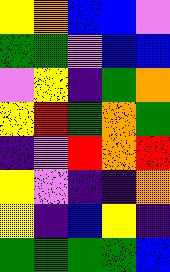[["yellow", "orange", "blue", "blue", "violet"], ["green", "green", "violet", "blue", "blue"], ["violet", "yellow", "indigo", "green", "orange"], ["yellow", "red", "green", "orange", "green"], ["indigo", "violet", "red", "orange", "red"], ["yellow", "violet", "indigo", "indigo", "orange"], ["yellow", "indigo", "blue", "yellow", "indigo"], ["green", "green", "green", "green", "blue"]]